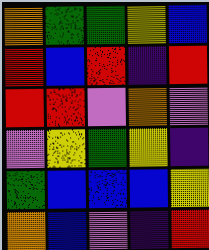[["orange", "green", "green", "yellow", "blue"], ["red", "blue", "red", "indigo", "red"], ["red", "red", "violet", "orange", "violet"], ["violet", "yellow", "green", "yellow", "indigo"], ["green", "blue", "blue", "blue", "yellow"], ["orange", "blue", "violet", "indigo", "red"]]